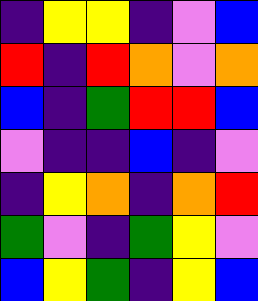[["indigo", "yellow", "yellow", "indigo", "violet", "blue"], ["red", "indigo", "red", "orange", "violet", "orange"], ["blue", "indigo", "green", "red", "red", "blue"], ["violet", "indigo", "indigo", "blue", "indigo", "violet"], ["indigo", "yellow", "orange", "indigo", "orange", "red"], ["green", "violet", "indigo", "green", "yellow", "violet"], ["blue", "yellow", "green", "indigo", "yellow", "blue"]]